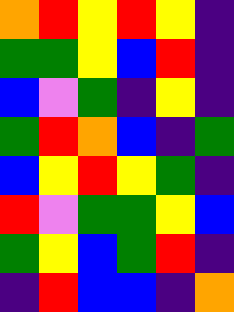[["orange", "red", "yellow", "red", "yellow", "indigo"], ["green", "green", "yellow", "blue", "red", "indigo"], ["blue", "violet", "green", "indigo", "yellow", "indigo"], ["green", "red", "orange", "blue", "indigo", "green"], ["blue", "yellow", "red", "yellow", "green", "indigo"], ["red", "violet", "green", "green", "yellow", "blue"], ["green", "yellow", "blue", "green", "red", "indigo"], ["indigo", "red", "blue", "blue", "indigo", "orange"]]